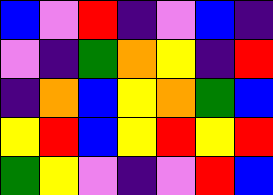[["blue", "violet", "red", "indigo", "violet", "blue", "indigo"], ["violet", "indigo", "green", "orange", "yellow", "indigo", "red"], ["indigo", "orange", "blue", "yellow", "orange", "green", "blue"], ["yellow", "red", "blue", "yellow", "red", "yellow", "red"], ["green", "yellow", "violet", "indigo", "violet", "red", "blue"]]